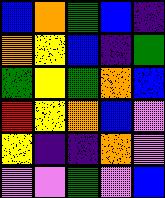[["blue", "orange", "green", "blue", "indigo"], ["orange", "yellow", "blue", "indigo", "green"], ["green", "yellow", "green", "orange", "blue"], ["red", "yellow", "orange", "blue", "violet"], ["yellow", "indigo", "indigo", "orange", "violet"], ["violet", "violet", "green", "violet", "blue"]]